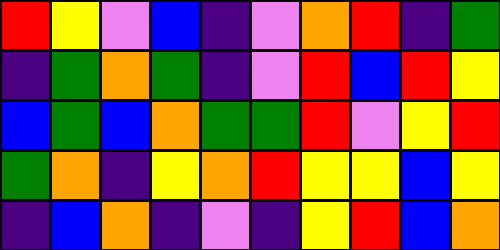[["red", "yellow", "violet", "blue", "indigo", "violet", "orange", "red", "indigo", "green"], ["indigo", "green", "orange", "green", "indigo", "violet", "red", "blue", "red", "yellow"], ["blue", "green", "blue", "orange", "green", "green", "red", "violet", "yellow", "red"], ["green", "orange", "indigo", "yellow", "orange", "red", "yellow", "yellow", "blue", "yellow"], ["indigo", "blue", "orange", "indigo", "violet", "indigo", "yellow", "red", "blue", "orange"]]